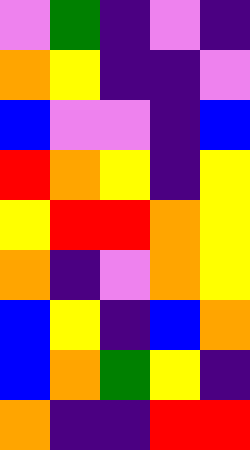[["violet", "green", "indigo", "violet", "indigo"], ["orange", "yellow", "indigo", "indigo", "violet"], ["blue", "violet", "violet", "indigo", "blue"], ["red", "orange", "yellow", "indigo", "yellow"], ["yellow", "red", "red", "orange", "yellow"], ["orange", "indigo", "violet", "orange", "yellow"], ["blue", "yellow", "indigo", "blue", "orange"], ["blue", "orange", "green", "yellow", "indigo"], ["orange", "indigo", "indigo", "red", "red"]]